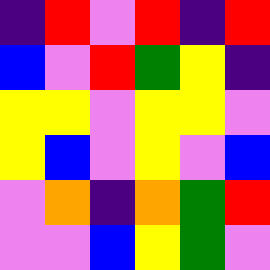[["indigo", "red", "violet", "red", "indigo", "red"], ["blue", "violet", "red", "green", "yellow", "indigo"], ["yellow", "yellow", "violet", "yellow", "yellow", "violet"], ["yellow", "blue", "violet", "yellow", "violet", "blue"], ["violet", "orange", "indigo", "orange", "green", "red"], ["violet", "violet", "blue", "yellow", "green", "violet"]]